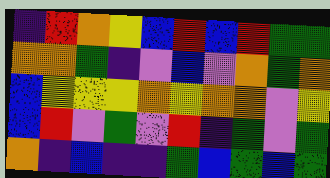[["indigo", "red", "orange", "yellow", "blue", "red", "blue", "red", "green", "green"], ["orange", "orange", "green", "indigo", "violet", "blue", "violet", "orange", "green", "orange"], ["blue", "yellow", "yellow", "yellow", "orange", "yellow", "orange", "orange", "violet", "yellow"], ["blue", "red", "violet", "green", "violet", "red", "indigo", "green", "violet", "green"], ["orange", "indigo", "blue", "indigo", "indigo", "green", "blue", "green", "blue", "green"]]